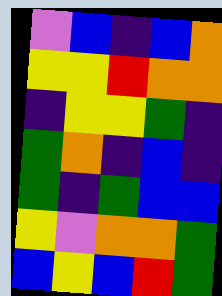[["violet", "blue", "indigo", "blue", "orange"], ["yellow", "yellow", "red", "orange", "orange"], ["indigo", "yellow", "yellow", "green", "indigo"], ["green", "orange", "indigo", "blue", "indigo"], ["green", "indigo", "green", "blue", "blue"], ["yellow", "violet", "orange", "orange", "green"], ["blue", "yellow", "blue", "red", "green"]]